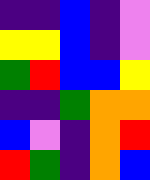[["indigo", "indigo", "blue", "indigo", "violet"], ["yellow", "yellow", "blue", "indigo", "violet"], ["green", "red", "blue", "blue", "yellow"], ["indigo", "indigo", "green", "orange", "orange"], ["blue", "violet", "indigo", "orange", "red"], ["red", "green", "indigo", "orange", "blue"]]